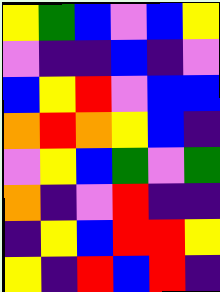[["yellow", "green", "blue", "violet", "blue", "yellow"], ["violet", "indigo", "indigo", "blue", "indigo", "violet"], ["blue", "yellow", "red", "violet", "blue", "blue"], ["orange", "red", "orange", "yellow", "blue", "indigo"], ["violet", "yellow", "blue", "green", "violet", "green"], ["orange", "indigo", "violet", "red", "indigo", "indigo"], ["indigo", "yellow", "blue", "red", "red", "yellow"], ["yellow", "indigo", "red", "blue", "red", "indigo"]]